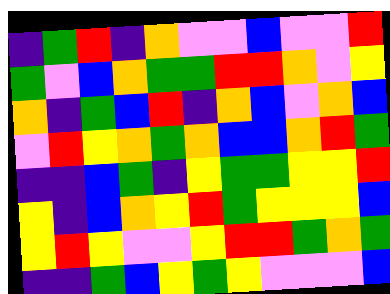[["indigo", "green", "red", "indigo", "orange", "violet", "violet", "blue", "violet", "violet", "red"], ["green", "violet", "blue", "orange", "green", "green", "red", "red", "orange", "violet", "yellow"], ["orange", "indigo", "green", "blue", "red", "indigo", "orange", "blue", "violet", "orange", "blue"], ["violet", "red", "yellow", "orange", "green", "orange", "blue", "blue", "orange", "red", "green"], ["indigo", "indigo", "blue", "green", "indigo", "yellow", "green", "green", "yellow", "yellow", "red"], ["yellow", "indigo", "blue", "orange", "yellow", "red", "green", "yellow", "yellow", "yellow", "blue"], ["yellow", "red", "yellow", "violet", "violet", "yellow", "red", "red", "green", "orange", "green"], ["indigo", "indigo", "green", "blue", "yellow", "green", "yellow", "violet", "violet", "violet", "blue"]]